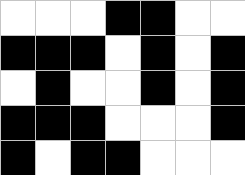[["white", "white", "white", "black", "black", "white", "white"], ["black", "black", "black", "white", "black", "white", "black"], ["white", "black", "white", "white", "black", "white", "black"], ["black", "black", "black", "white", "white", "white", "black"], ["black", "white", "black", "black", "white", "white", "white"]]